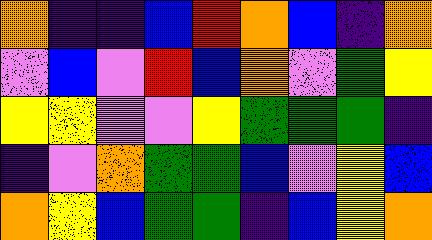[["orange", "indigo", "indigo", "blue", "red", "orange", "blue", "indigo", "orange"], ["violet", "blue", "violet", "red", "blue", "orange", "violet", "green", "yellow"], ["yellow", "yellow", "violet", "violet", "yellow", "green", "green", "green", "indigo"], ["indigo", "violet", "orange", "green", "green", "blue", "violet", "yellow", "blue"], ["orange", "yellow", "blue", "green", "green", "indigo", "blue", "yellow", "orange"]]